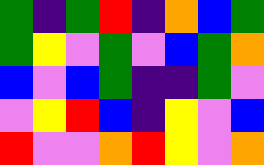[["green", "indigo", "green", "red", "indigo", "orange", "blue", "green"], ["green", "yellow", "violet", "green", "violet", "blue", "green", "orange"], ["blue", "violet", "blue", "green", "indigo", "indigo", "green", "violet"], ["violet", "yellow", "red", "blue", "indigo", "yellow", "violet", "blue"], ["red", "violet", "violet", "orange", "red", "yellow", "violet", "orange"]]